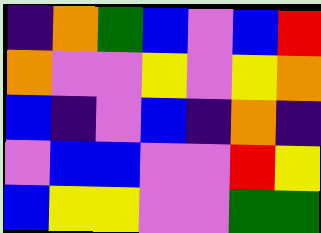[["indigo", "orange", "green", "blue", "violet", "blue", "red"], ["orange", "violet", "violet", "yellow", "violet", "yellow", "orange"], ["blue", "indigo", "violet", "blue", "indigo", "orange", "indigo"], ["violet", "blue", "blue", "violet", "violet", "red", "yellow"], ["blue", "yellow", "yellow", "violet", "violet", "green", "green"]]